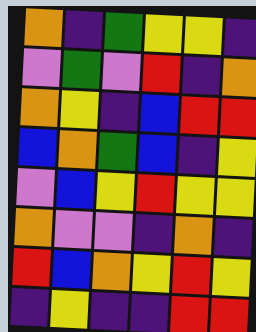[["orange", "indigo", "green", "yellow", "yellow", "indigo"], ["violet", "green", "violet", "red", "indigo", "orange"], ["orange", "yellow", "indigo", "blue", "red", "red"], ["blue", "orange", "green", "blue", "indigo", "yellow"], ["violet", "blue", "yellow", "red", "yellow", "yellow"], ["orange", "violet", "violet", "indigo", "orange", "indigo"], ["red", "blue", "orange", "yellow", "red", "yellow"], ["indigo", "yellow", "indigo", "indigo", "red", "red"]]